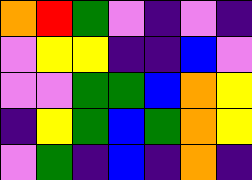[["orange", "red", "green", "violet", "indigo", "violet", "indigo"], ["violet", "yellow", "yellow", "indigo", "indigo", "blue", "violet"], ["violet", "violet", "green", "green", "blue", "orange", "yellow"], ["indigo", "yellow", "green", "blue", "green", "orange", "yellow"], ["violet", "green", "indigo", "blue", "indigo", "orange", "indigo"]]